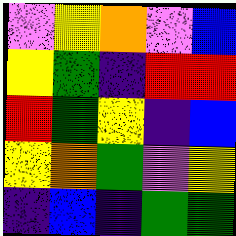[["violet", "yellow", "orange", "violet", "blue"], ["yellow", "green", "indigo", "red", "red"], ["red", "green", "yellow", "indigo", "blue"], ["yellow", "orange", "green", "violet", "yellow"], ["indigo", "blue", "indigo", "green", "green"]]